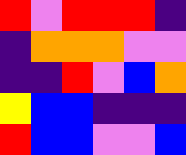[["red", "violet", "red", "red", "red", "indigo"], ["indigo", "orange", "orange", "orange", "violet", "violet"], ["indigo", "indigo", "red", "violet", "blue", "orange"], ["yellow", "blue", "blue", "indigo", "indigo", "indigo"], ["red", "blue", "blue", "violet", "violet", "blue"]]